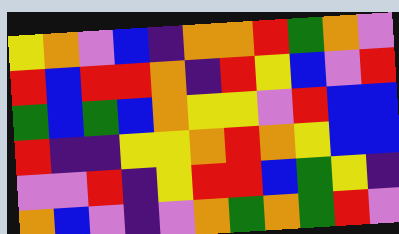[["yellow", "orange", "violet", "blue", "indigo", "orange", "orange", "red", "green", "orange", "violet"], ["red", "blue", "red", "red", "orange", "indigo", "red", "yellow", "blue", "violet", "red"], ["green", "blue", "green", "blue", "orange", "yellow", "yellow", "violet", "red", "blue", "blue"], ["red", "indigo", "indigo", "yellow", "yellow", "orange", "red", "orange", "yellow", "blue", "blue"], ["violet", "violet", "red", "indigo", "yellow", "red", "red", "blue", "green", "yellow", "indigo"], ["orange", "blue", "violet", "indigo", "violet", "orange", "green", "orange", "green", "red", "violet"]]